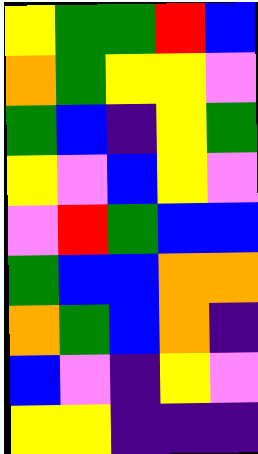[["yellow", "green", "green", "red", "blue"], ["orange", "green", "yellow", "yellow", "violet"], ["green", "blue", "indigo", "yellow", "green"], ["yellow", "violet", "blue", "yellow", "violet"], ["violet", "red", "green", "blue", "blue"], ["green", "blue", "blue", "orange", "orange"], ["orange", "green", "blue", "orange", "indigo"], ["blue", "violet", "indigo", "yellow", "violet"], ["yellow", "yellow", "indigo", "indigo", "indigo"]]